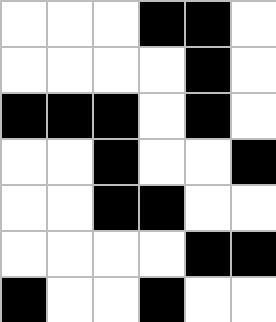[["white", "white", "white", "black", "black", "white"], ["white", "white", "white", "white", "black", "white"], ["black", "black", "black", "white", "black", "white"], ["white", "white", "black", "white", "white", "black"], ["white", "white", "black", "black", "white", "white"], ["white", "white", "white", "white", "black", "black"], ["black", "white", "white", "black", "white", "white"]]